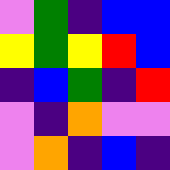[["violet", "green", "indigo", "blue", "blue"], ["yellow", "green", "yellow", "red", "blue"], ["indigo", "blue", "green", "indigo", "red"], ["violet", "indigo", "orange", "violet", "violet"], ["violet", "orange", "indigo", "blue", "indigo"]]